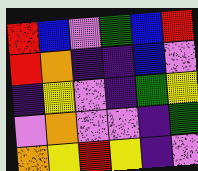[["red", "blue", "violet", "green", "blue", "red"], ["red", "orange", "indigo", "indigo", "blue", "violet"], ["indigo", "yellow", "violet", "indigo", "green", "yellow"], ["violet", "orange", "violet", "violet", "indigo", "green"], ["orange", "yellow", "red", "yellow", "indigo", "violet"]]